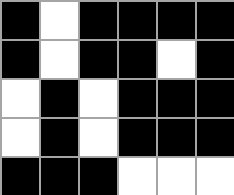[["black", "white", "black", "black", "black", "black"], ["black", "white", "black", "black", "white", "black"], ["white", "black", "white", "black", "black", "black"], ["white", "black", "white", "black", "black", "black"], ["black", "black", "black", "white", "white", "white"]]